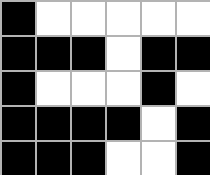[["black", "white", "white", "white", "white", "white"], ["black", "black", "black", "white", "black", "black"], ["black", "white", "white", "white", "black", "white"], ["black", "black", "black", "black", "white", "black"], ["black", "black", "black", "white", "white", "black"]]